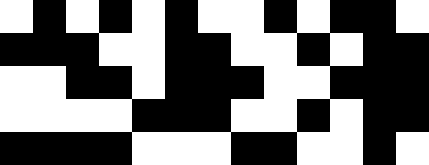[["white", "black", "white", "black", "white", "black", "white", "white", "black", "white", "black", "black", "white"], ["black", "black", "black", "white", "white", "black", "black", "white", "white", "black", "white", "black", "black"], ["white", "white", "black", "black", "white", "black", "black", "black", "white", "white", "black", "black", "black"], ["white", "white", "white", "white", "black", "black", "black", "white", "white", "black", "white", "black", "black"], ["black", "black", "black", "black", "white", "white", "white", "black", "black", "white", "white", "black", "white"]]